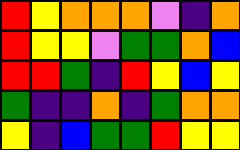[["red", "yellow", "orange", "orange", "orange", "violet", "indigo", "orange"], ["red", "yellow", "yellow", "violet", "green", "green", "orange", "blue"], ["red", "red", "green", "indigo", "red", "yellow", "blue", "yellow"], ["green", "indigo", "indigo", "orange", "indigo", "green", "orange", "orange"], ["yellow", "indigo", "blue", "green", "green", "red", "yellow", "yellow"]]